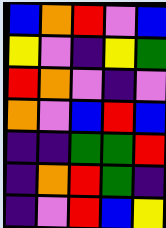[["blue", "orange", "red", "violet", "blue"], ["yellow", "violet", "indigo", "yellow", "green"], ["red", "orange", "violet", "indigo", "violet"], ["orange", "violet", "blue", "red", "blue"], ["indigo", "indigo", "green", "green", "red"], ["indigo", "orange", "red", "green", "indigo"], ["indigo", "violet", "red", "blue", "yellow"]]